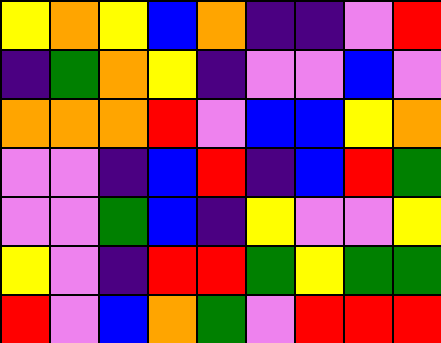[["yellow", "orange", "yellow", "blue", "orange", "indigo", "indigo", "violet", "red"], ["indigo", "green", "orange", "yellow", "indigo", "violet", "violet", "blue", "violet"], ["orange", "orange", "orange", "red", "violet", "blue", "blue", "yellow", "orange"], ["violet", "violet", "indigo", "blue", "red", "indigo", "blue", "red", "green"], ["violet", "violet", "green", "blue", "indigo", "yellow", "violet", "violet", "yellow"], ["yellow", "violet", "indigo", "red", "red", "green", "yellow", "green", "green"], ["red", "violet", "blue", "orange", "green", "violet", "red", "red", "red"]]